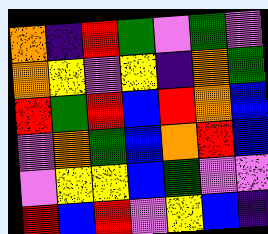[["orange", "indigo", "red", "green", "violet", "green", "violet"], ["orange", "yellow", "violet", "yellow", "indigo", "orange", "green"], ["red", "green", "red", "blue", "red", "orange", "blue"], ["violet", "orange", "green", "blue", "orange", "red", "blue"], ["violet", "yellow", "yellow", "blue", "green", "violet", "violet"], ["red", "blue", "red", "violet", "yellow", "blue", "indigo"]]